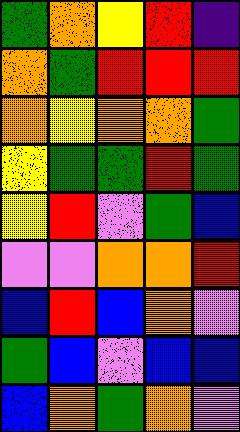[["green", "orange", "yellow", "red", "indigo"], ["orange", "green", "red", "red", "red"], ["orange", "yellow", "orange", "orange", "green"], ["yellow", "green", "green", "red", "green"], ["yellow", "red", "violet", "green", "blue"], ["violet", "violet", "orange", "orange", "red"], ["blue", "red", "blue", "orange", "violet"], ["green", "blue", "violet", "blue", "blue"], ["blue", "orange", "green", "orange", "violet"]]